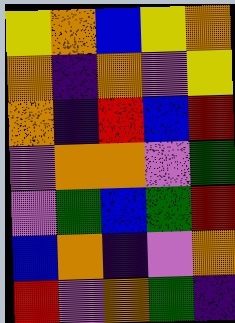[["yellow", "orange", "blue", "yellow", "orange"], ["orange", "indigo", "orange", "violet", "yellow"], ["orange", "indigo", "red", "blue", "red"], ["violet", "orange", "orange", "violet", "green"], ["violet", "green", "blue", "green", "red"], ["blue", "orange", "indigo", "violet", "orange"], ["red", "violet", "orange", "green", "indigo"]]